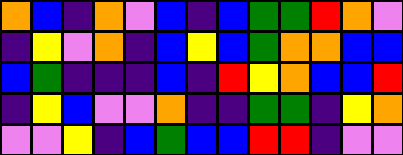[["orange", "blue", "indigo", "orange", "violet", "blue", "indigo", "blue", "green", "green", "red", "orange", "violet"], ["indigo", "yellow", "violet", "orange", "indigo", "blue", "yellow", "blue", "green", "orange", "orange", "blue", "blue"], ["blue", "green", "indigo", "indigo", "indigo", "blue", "indigo", "red", "yellow", "orange", "blue", "blue", "red"], ["indigo", "yellow", "blue", "violet", "violet", "orange", "indigo", "indigo", "green", "green", "indigo", "yellow", "orange"], ["violet", "violet", "yellow", "indigo", "blue", "green", "blue", "blue", "red", "red", "indigo", "violet", "violet"]]